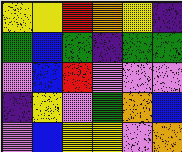[["yellow", "yellow", "red", "orange", "yellow", "indigo"], ["green", "blue", "green", "indigo", "green", "green"], ["violet", "blue", "red", "violet", "violet", "violet"], ["indigo", "yellow", "violet", "green", "orange", "blue"], ["violet", "blue", "yellow", "yellow", "violet", "orange"]]